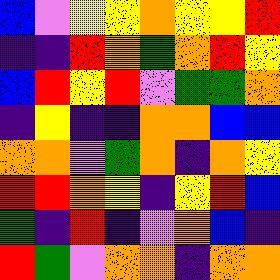[["blue", "violet", "yellow", "yellow", "orange", "yellow", "yellow", "red"], ["indigo", "indigo", "red", "orange", "green", "orange", "red", "yellow"], ["blue", "red", "yellow", "red", "violet", "green", "green", "orange"], ["indigo", "yellow", "indigo", "indigo", "orange", "orange", "blue", "blue"], ["orange", "orange", "violet", "green", "orange", "indigo", "orange", "yellow"], ["red", "red", "orange", "yellow", "indigo", "yellow", "red", "blue"], ["green", "indigo", "red", "indigo", "violet", "orange", "blue", "indigo"], ["red", "green", "violet", "orange", "orange", "indigo", "orange", "orange"]]